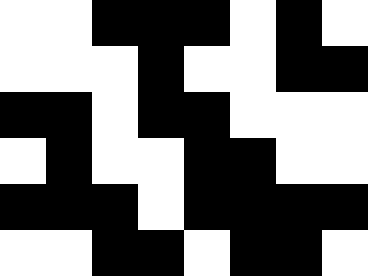[["white", "white", "black", "black", "black", "white", "black", "white"], ["white", "white", "white", "black", "white", "white", "black", "black"], ["black", "black", "white", "black", "black", "white", "white", "white"], ["white", "black", "white", "white", "black", "black", "white", "white"], ["black", "black", "black", "white", "black", "black", "black", "black"], ["white", "white", "black", "black", "white", "black", "black", "white"]]